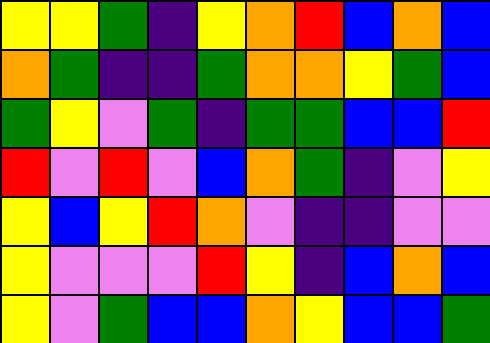[["yellow", "yellow", "green", "indigo", "yellow", "orange", "red", "blue", "orange", "blue"], ["orange", "green", "indigo", "indigo", "green", "orange", "orange", "yellow", "green", "blue"], ["green", "yellow", "violet", "green", "indigo", "green", "green", "blue", "blue", "red"], ["red", "violet", "red", "violet", "blue", "orange", "green", "indigo", "violet", "yellow"], ["yellow", "blue", "yellow", "red", "orange", "violet", "indigo", "indigo", "violet", "violet"], ["yellow", "violet", "violet", "violet", "red", "yellow", "indigo", "blue", "orange", "blue"], ["yellow", "violet", "green", "blue", "blue", "orange", "yellow", "blue", "blue", "green"]]